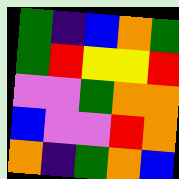[["green", "indigo", "blue", "orange", "green"], ["green", "red", "yellow", "yellow", "red"], ["violet", "violet", "green", "orange", "orange"], ["blue", "violet", "violet", "red", "orange"], ["orange", "indigo", "green", "orange", "blue"]]